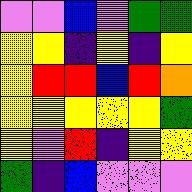[["violet", "violet", "blue", "violet", "green", "green"], ["yellow", "yellow", "indigo", "yellow", "indigo", "yellow"], ["yellow", "red", "red", "blue", "red", "orange"], ["yellow", "yellow", "yellow", "yellow", "yellow", "green"], ["yellow", "violet", "red", "indigo", "yellow", "yellow"], ["green", "indigo", "blue", "violet", "violet", "violet"]]